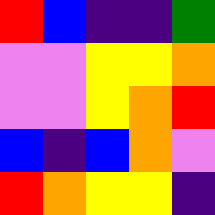[["red", "blue", "indigo", "indigo", "green"], ["violet", "violet", "yellow", "yellow", "orange"], ["violet", "violet", "yellow", "orange", "red"], ["blue", "indigo", "blue", "orange", "violet"], ["red", "orange", "yellow", "yellow", "indigo"]]